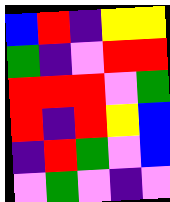[["blue", "red", "indigo", "yellow", "yellow"], ["green", "indigo", "violet", "red", "red"], ["red", "red", "red", "violet", "green"], ["red", "indigo", "red", "yellow", "blue"], ["indigo", "red", "green", "violet", "blue"], ["violet", "green", "violet", "indigo", "violet"]]